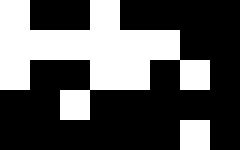[["white", "black", "black", "white", "black", "black", "black", "black"], ["white", "white", "white", "white", "white", "white", "black", "black"], ["white", "black", "black", "white", "white", "black", "white", "black"], ["black", "black", "white", "black", "black", "black", "black", "black"], ["black", "black", "black", "black", "black", "black", "white", "black"]]